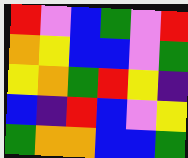[["red", "violet", "blue", "green", "violet", "red"], ["orange", "yellow", "blue", "blue", "violet", "green"], ["yellow", "orange", "green", "red", "yellow", "indigo"], ["blue", "indigo", "red", "blue", "violet", "yellow"], ["green", "orange", "orange", "blue", "blue", "green"]]